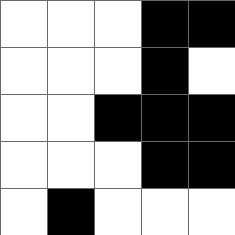[["white", "white", "white", "black", "black"], ["white", "white", "white", "black", "white"], ["white", "white", "black", "black", "black"], ["white", "white", "white", "black", "black"], ["white", "black", "white", "white", "white"]]